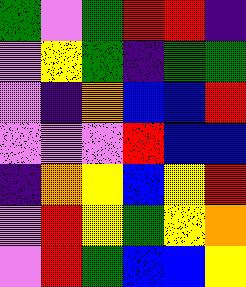[["green", "violet", "green", "red", "red", "indigo"], ["violet", "yellow", "green", "indigo", "green", "green"], ["violet", "indigo", "orange", "blue", "blue", "red"], ["violet", "violet", "violet", "red", "blue", "blue"], ["indigo", "orange", "yellow", "blue", "yellow", "red"], ["violet", "red", "yellow", "green", "yellow", "orange"], ["violet", "red", "green", "blue", "blue", "yellow"]]